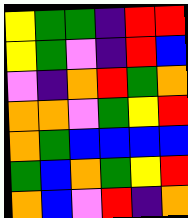[["yellow", "green", "green", "indigo", "red", "red"], ["yellow", "green", "violet", "indigo", "red", "blue"], ["violet", "indigo", "orange", "red", "green", "orange"], ["orange", "orange", "violet", "green", "yellow", "red"], ["orange", "green", "blue", "blue", "blue", "blue"], ["green", "blue", "orange", "green", "yellow", "red"], ["orange", "blue", "violet", "red", "indigo", "orange"]]